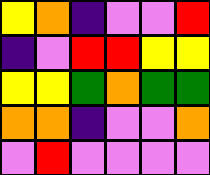[["yellow", "orange", "indigo", "violet", "violet", "red"], ["indigo", "violet", "red", "red", "yellow", "yellow"], ["yellow", "yellow", "green", "orange", "green", "green"], ["orange", "orange", "indigo", "violet", "violet", "orange"], ["violet", "red", "violet", "violet", "violet", "violet"]]